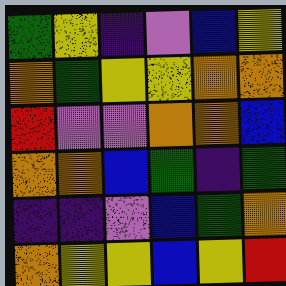[["green", "yellow", "indigo", "violet", "blue", "yellow"], ["orange", "green", "yellow", "yellow", "orange", "orange"], ["red", "violet", "violet", "orange", "orange", "blue"], ["orange", "orange", "blue", "green", "indigo", "green"], ["indigo", "indigo", "violet", "blue", "green", "orange"], ["orange", "yellow", "yellow", "blue", "yellow", "red"]]